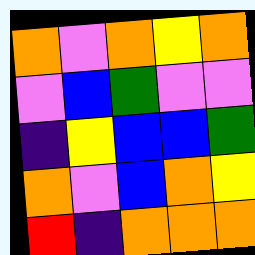[["orange", "violet", "orange", "yellow", "orange"], ["violet", "blue", "green", "violet", "violet"], ["indigo", "yellow", "blue", "blue", "green"], ["orange", "violet", "blue", "orange", "yellow"], ["red", "indigo", "orange", "orange", "orange"]]